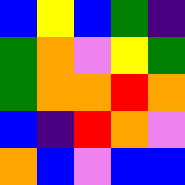[["blue", "yellow", "blue", "green", "indigo"], ["green", "orange", "violet", "yellow", "green"], ["green", "orange", "orange", "red", "orange"], ["blue", "indigo", "red", "orange", "violet"], ["orange", "blue", "violet", "blue", "blue"]]